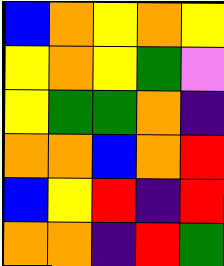[["blue", "orange", "yellow", "orange", "yellow"], ["yellow", "orange", "yellow", "green", "violet"], ["yellow", "green", "green", "orange", "indigo"], ["orange", "orange", "blue", "orange", "red"], ["blue", "yellow", "red", "indigo", "red"], ["orange", "orange", "indigo", "red", "green"]]